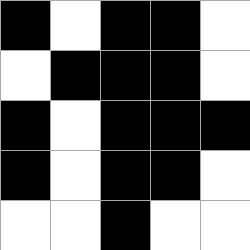[["black", "white", "black", "black", "white"], ["white", "black", "black", "black", "white"], ["black", "white", "black", "black", "black"], ["black", "white", "black", "black", "white"], ["white", "white", "black", "white", "white"]]